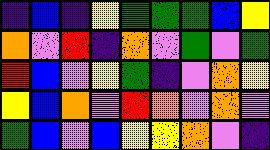[["indigo", "blue", "indigo", "yellow", "green", "green", "green", "blue", "yellow"], ["orange", "violet", "red", "indigo", "orange", "violet", "green", "violet", "green"], ["red", "blue", "violet", "yellow", "green", "indigo", "violet", "orange", "yellow"], ["yellow", "blue", "orange", "violet", "red", "orange", "violet", "orange", "violet"], ["green", "blue", "violet", "blue", "yellow", "yellow", "orange", "violet", "indigo"]]